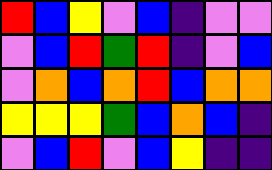[["red", "blue", "yellow", "violet", "blue", "indigo", "violet", "violet"], ["violet", "blue", "red", "green", "red", "indigo", "violet", "blue"], ["violet", "orange", "blue", "orange", "red", "blue", "orange", "orange"], ["yellow", "yellow", "yellow", "green", "blue", "orange", "blue", "indigo"], ["violet", "blue", "red", "violet", "blue", "yellow", "indigo", "indigo"]]